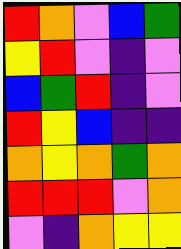[["red", "orange", "violet", "blue", "green"], ["yellow", "red", "violet", "indigo", "violet"], ["blue", "green", "red", "indigo", "violet"], ["red", "yellow", "blue", "indigo", "indigo"], ["orange", "yellow", "orange", "green", "orange"], ["red", "red", "red", "violet", "orange"], ["violet", "indigo", "orange", "yellow", "yellow"]]